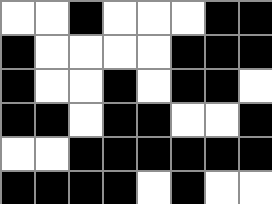[["white", "white", "black", "white", "white", "white", "black", "black"], ["black", "white", "white", "white", "white", "black", "black", "black"], ["black", "white", "white", "black", "white", "black", "black", "white"], ["black", "black", "white", "black", "black", "white", "white", "black"], ["white", "white", "black", "black", "black", "black", "black", "black"], ["black", "black", "black", "black", "white", "black", "white", "white"]]